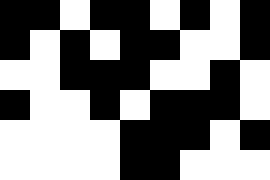[["black", "black", "white", "black", "black", "white", "black", "white", "black"], ["black", "white", "black", "white", "black", "black", "white", "white", "black"], ["white", "white", "black", "black", "black", "white", "white", "black", "white"], ["black", "white", "white", "black", "white", "black", "black", "black", "white"], ["white", "white", "white", "white", "black", "black", "black", "white", "black"], ["white", "white", "white", "white", "black", "black", "white", "white", "white"]]